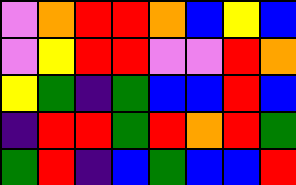[["violet", "orange", "red", "red", "orange", "blue", "yellow", "blue"], ["violet", "yellow", "red", "red", "violet", "violet", "red", "orange"], ["yellow", "green", "indigo", "green", "blue", "blue", "red", "blue"], ["indigo", "red", "red", "green", "red", "orange", "red", "green"], ["green", "red", "indigo", "blue", "green", "blue", "blue", "red"]]